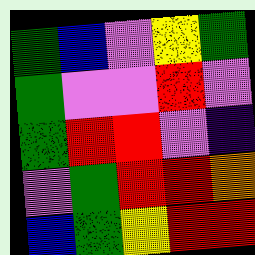[["green", "blue", "violet", "yellow", "green"], ["green", "violet", "violet", "red", "violet"], ["green", "red", "red", "violet", "indigo"], ["violet", "green", "red", "red", "orange"], ["blue", "green", "yellow", "red", "red"]]